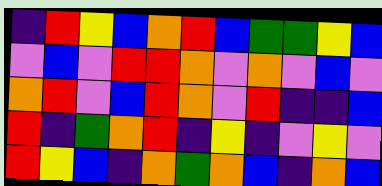[["indigo", "red", "yellow", "blue", "orange", "red", "blue", "green", "green", "yellow", "blue"], ["violet", "blue", "violet", "red", "red", "orange", "violet", "orange", "violet", "blue", "violet"], ["orange", "red", "violet", "blue", "red", "orange", "violet", "red", "indigo", "indigo", "blue"], ["red", "indigo", "green", "orange", "red", "indigo", "yellow", "indigo", "violet", "yellow", "violet"], ["red", "yellow", "blue", "indigo", "orange", "green", "orange", "blue", "indigo", "orange", "blue"]]